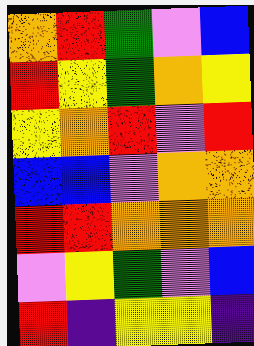[["orange", "red", "green", "violet", "blue"], ["red", "yellow", "green", "orange", "yellow"], ["yellow", "orange", "red", "violet", "red"], ["blue", "blue", "violet", "orange", "orange"], ["red", "red", "orange", "orange", "orange"], ["violet", "yellow", "green", "violet", "blue"], ["red", "indigo", "yellow", "yellow", "indigo"]]